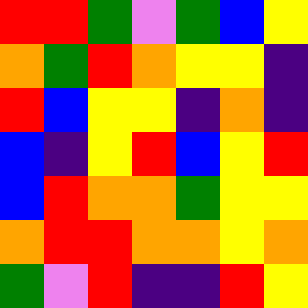[["red", "red", "green", "violet", "green", "blue", "yellow"], ["orange", "green", "red", "orange", "yellow", "yellow", "indigo"], ["red", "blue", "yellow", "yellow", "indigo", "orange", "indigo"], ["blue", "indigo", "yellow", "red", "blue", "yellow", "red"], ["blue", "red", "orange", "orange", "green", "yellow", "yellow"], ["orange", "red", "red", "orange", "orange", "yellow", "orange"], ["green", "violet", "red", "indigo", "indigo", "red", "yellow"]]